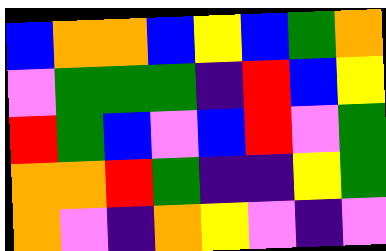[["blue", "orange", "orange", "blue", "yellow", "blue", "green", "orange"], ["violet", "green", "green", "green", "indigo", "red", "blue", "yellow"], ["red", "green", "blue", "violet", "blue", "red", "violet", "green"], ["orange", "orange", "red", "green", "indigo", "indigo", "yellow", "green"], ["orange", "violet", "indigo", "orange", "yellow", "violet", "indigo", "violet"]]